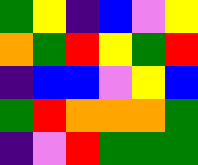[["green", "yellow", "indigo", "blue", "violet", "yellow"], ["orange", "green", "red", "yellow", "green", "red"], ["indigo", "blue", "blue", "violet", "yellow", "blue"], ["green", "red", "orange", "orange", "orange", "green"], ["indigo", "violet", "red", "green", "green", "green"]]